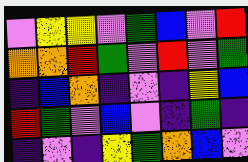[["violet", "yellow", "yellow", "violet", "green", "blue", "violet", "red"], ["orange", "orange", "red", "green", "violet", "red", "violet", "green"], ["indigo", "blue", "orange", "indigo", "violet", "indigo", "yellow", "blue"], ["red", "green", "violet", "blue", "violet", "indigo", "green", "indigo"], ["indigo", "violet", "indigo", "yellow", "green", "orange", "blue", "violet"]]